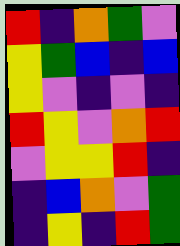[["red", "indigo", "orange", "green", "violet"], ["yellow", "green", "blue", "indigo", "blue"], ["yellow", "violet", "indigo", "violet", "indigo"], ["red", "yellow", "violet", "orange", "red"], ["violet", "yellow", "yellow", "red", "indigo"], ["indigo", "blue", "orange", "violet", "green"], ["indigo", "yellow", "indigo", "red", "green"]]